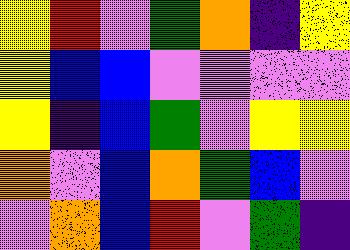[["yellow", "red", "violet", "green", "orange", "indigo", "yellow"], ["yellow", "blue", "blue", "violet", "violet", "violet", "violet"], ["yellow", "indigo", "blue", "green", "violet", "yellow", "yellow"], ["orange", "violet", "blue", "orange", "green", "blue", "violet"], ["violet", "orange", "blue", "red", "violet", "green", "indigo"]]